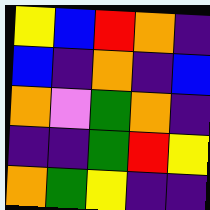[["yellow", "blue", "red", "orange", "indigo"], ["blue", "indigo", "orange", "indigo", "blue"], ["orange", "violet", "green", "orange", "indigo"], ["indigo", "indigo", "green", "red", "yellow"], ["orange", "green", "yellow", "indigo", "indigo"]]